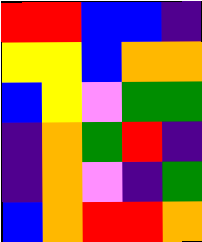[["red", "red", "blue", "blue", "indigo"], ["yellow", "yellow", "blue", "orange", "orange"], ["blue", "yellow", "violet", "green", "green"], ["indigo", "orange", "green", "red", "indigo"], ["indigo", "orange", "violet", "indigo", "green"], ["blue", "orange", "red", "red", "orange"]]